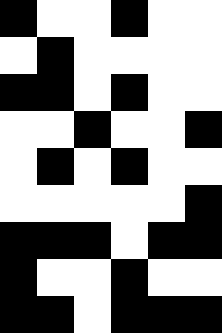[["black", "white", "white", "black", "white", "white"], ["white", "black", "white", "white", "white", "white"], ["black", "black", "white", "black", "white", "white"], ["white", "white", "black", "white", "white", "black"], ["white", "black", "white", "black", "white", "white"], ["white", "white", "white", "white", "white", "black"], ["black", "black", "black", "white", "black", "black"], ["black", "white", "white", "black", "white", "white"], ["black", "black", "white", "black", "black", "black"]]